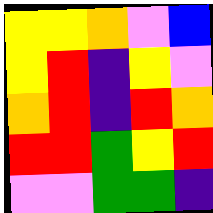[["yellow", "yellow", "orange", "violet", "blue"], ["yellow", "red", "indigo", "yellow", "violet"], ["orange", "red", "indigo", "red", "orange"], ["red", "red", "green", "yellow", "red"], ["violet", "violet", "green", "green", "indigo"]]